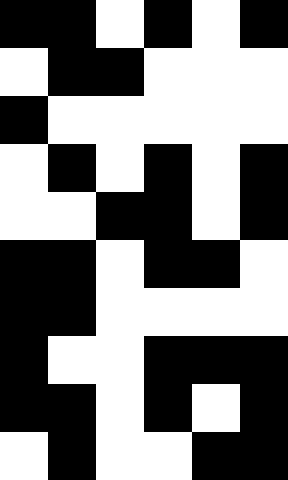[["black", "black", "white", "black", "white", "black"], ["white", "black", "black", "white", "white", "white"], ["black", "white", "white", "white", "white", "white"], ["white", "black", "white", "black", "white", "black"], ["white", "white", "black", "black", "white", "black"], ["black", "black", "white", "black", "black", "white"], ["black", "black", "white", "white", "white", "white"], ["black", "white", "white", "black", "black", "black"], ["black", "black", "white", "black", "white", "black"], ["white", "black", "white", "white", "black", "black"]]